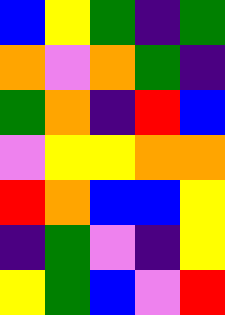[["blue", "yellow", "green", "indigo", "green"], ["orange", "violet", "orange", "green", "indigo"], ["green", "orange", "indigo", "red", "blue"], ["violet", "yellow", "yellow", "orange", "orange"], ["red", "orange", "blue", "blue", "yellow"], ["indigo", "green", "violet", "indigo", "yellow"], ["yellow", "green", "blue", "violet", "red"]]